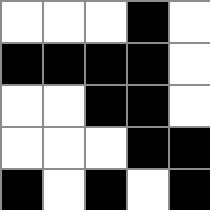[["white", "white", "white", "black", "white"], ["black", "black", "black", "black", "white"], ["white", "white", "black", "black", "white"], ["white", "white", "white", "black", "black"], ["black", "white", "black", "white", "black"]]